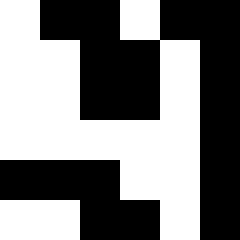[["white", "black", "black", "white", "black", "black"], ["white", "white", "black", "black", "white", "black"], ["white", "white", "black", "black", "white", "black"], ["white", "white", "white", "white", "white", "black"], ["black", "black", "black", "white", "white", "black"], ["white", "white", "black", "black", "white", "black"]]